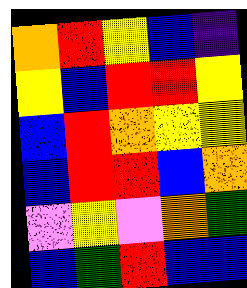[["orange", "red", "yellow", "blue", "indigo"], ["yellow", "blue", "red", "red", "yellow"], ["blue", "red", "orange", "yellow", "yellow"], ["blue", "red", "red", "blue", "orange"], ["violet", "yellow", "violet", "orange", "green"], ["blue", "green", "red", "blue", "blue"]]